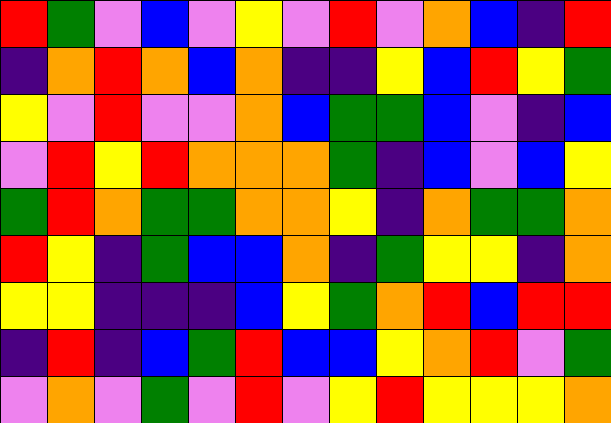[["red", "green", "violet", "blue", "violet", "yellow", "violet", "red", "violet", "orange", "blue", "indigo", "red"], ["indigo", "orange", "red", "orange", "blue", "orange", "indigo", "indigo", "yellow", "blue", "red", "yellow", "green"], ["yellow", "violet", "red", "violet", "violet", "orange", "blue", "green", "green", "blue", "violet", "indigo", "blue"], ["violet", "red", "yellow", "red", "orange", "orange", "orange", "green", "indigo", "blue", "violet", "blue", "yellow"], ["green", "red", "orange", "green", "green", "orange", "orange", "yellow", "indigo", "orange", "green", "green", "orange"], ["red", "yellow", "indigo", "green", "blue", "blue", "orange", "indigo", "green", "yellow", "yellow", "indigo", "orange"], ["yellow", "yellow", "indigo", "indigo", "indigo", "blue", "yellow", "green", "orange", "red", "blue", "red", "red"], ["indigo", "red", "indigo", "blue", "green", "red", "blue", "blue", "yellow", "orange", "red", "violet", "green"], ["violet", "orange", "violet", "green", "violet", "red", "violet", "yellow", "red", "yellow", "yellow", "yellow", "orange"]]